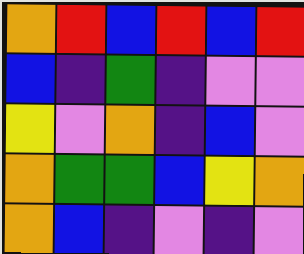[["orange", "red", "blue", "red", "blue", "red"], ["blue", "indigo", "green", "indigo", "violet", "violet"], ["yellow", "violet", "orange", "indigo", "blue", "violet"], ["orange", "green", "green", "blue", "yellow", "orange"], ["orange", "blue", "indigo", "violet", "indigo", "violet"]]